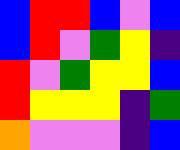[["blue", "red", "red", "blue", "violet", "blue"], ["blue", "red", "violet", "green", "yellow", "indigo"], ["red", "violet", "green", "yellow", "yellow", "blue"], ["red", "yellow", "yellow", "yellow", "indigo", "green"], ["orange", "violet", "violet", "violet", "indigo", "blue"]]